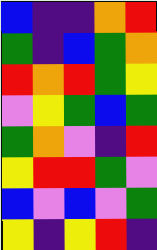[["blue", "indigo", "indigo", "orange", "red"], ["green", "indigo", "blue", "green", "orange"], ["red", "orange", "red", "green", "yellow"], ["violet", "yellow", "green", "blue", "green"], ["green", "orange", "violet", "indigo", "red"], ["yellow", "red", "red", "green", "violet"], ["blue", "violet", "blue", "violet", "green"], ["yellow", "indigo", "yellow", "red", "indigo"]]